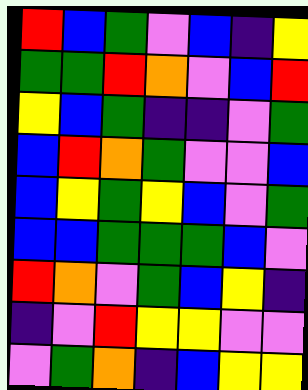[["red", "blue", "green", "violet", "blue", "indigo", "yellow"], ["green", "green", "red", "orange", "violet", "blue", "red"], ["yellow", "blue", "green", "indigo", "indigo", "violet", "green"], ["blue", "red", "orange", "green", "violet", "violet", "blue"], ["blue", "yellow", "green", "yellow", "blue", "violet", "green"], ["blue", "blue", "green", "green", "green", "blue", "violet"], ["red", "orange", "violet", "green", "blue", "yellow", "indigo"], ["indigo", "violet", "red", "yellow", "yellow", "violet", "violet"], ["violet", "green", "orange", "indigo", "blue", "yellow", "yellow"]]